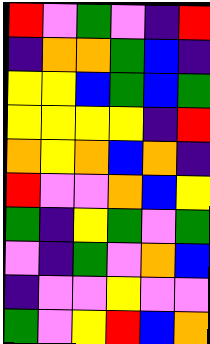[["red", "violet", "green", "violet", "indigo", "red"], ["indigo", "orange", "orange", "green", "blue", "indigo"], ["yellow", "yellow", "blue", "green", "blue", "green"], ["yellow", "yellow", "yellow", "yellow", "indigo", "red"], ["orange", "yellow", "orange", "blue", "orange", "indigo"], ["red", "violet", "violet", "orange", "blue", "yellow"], ["green", "indigo", "yellow", "green", "violet", "green"], ["violet", "indigo", "green", "violet", "orange", "blue"], ["indigo", "violet", "violet", "yellow", "violet", "violet"], ["green", "violet", "yellow", "red", "blue", "orange"]]